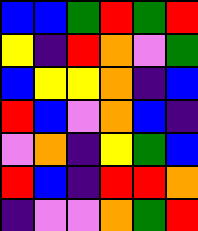[["blue", "blue", "green", "red", "green", "red"], ["yellow", "indigo", "red", "orange", "violet", "green"], ["blue", "yellow", "yellow", "orange", "indigo", "blue"], ["red", "blue", "violet", "orange", "blue", "indigo"], ["violet", "orange", "indigo", "yellow", "green", "blue"], ["red", "blue", "indigo", "red", "red", "orange"], ["indigo", "violet", "violet", "orange", "green", "red"]]